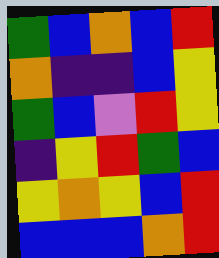[["green", "blue", "orange", "blue", "red"], ["orange", "indigo", "indigo", "blue", "yellow"], ["green", "blue", "violet", "red", "yellow"], ["indigo", "yellow", "red", "green", "blue"], ["yellow", "orange", "yellow", "blue", "red"], ["blue", "blue", "blue", "orange", "red"]]